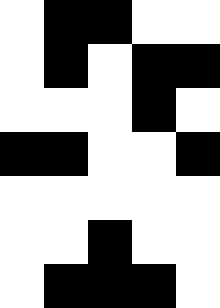[["white", "black", "black", "white", "white"], ["white", "black", "white", "black", "black"], ["white", "white", "white", "black", "white"], ["black", "black", "white", "white", "black"], ["white", "white", "white", "white", "white"], ["white", "white", "black", "white", "white"], ["white", "black", "black", "black", "white"]]